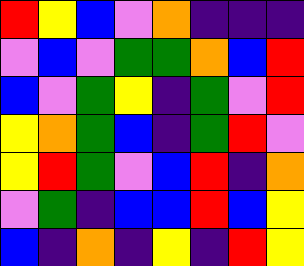[["red", "yellow", "blue", "violet", "orange", "indigo", "indigo", "indigo"], ["violet", "blue", "violet", "green", "green", "orange", "blue", "red"], ["blue", "violet", "green", "yellow", "indigo", "green", "violet", "red"], ["yellow", "orange", "green", "blue", "indigo", "green", "red", "violet"], ["yellow", "red", "green", "violet", "blue", "red", "indigo", "orange"], ["violet", "green", "indigo", "blue", "blue", "red", "blue", "yellow"], ["blue", "indigo", "orange", "indigo", "yellow", "indigo", "red", "yellow"]]